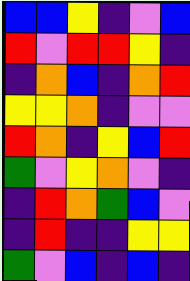[["blue", "blue", "yellow", "indigo", "violet", "blue"], ["red", "violet", "red", "red", "yellow", "indigo"], ["indigo", "orange", "blue", "indigo", "orange", "red"], ["yellow", "yellow", "orange", "indigo", "violet", "violet"], ["red", "orange", "indigo", "yellow", "blue", "red"], ["green", "violet", "yellow", "orange", "violet", "indigo"], ["indigo", "red", "orange", "green", "blue", "violet"], ["indigo", "red", "indigo", "indigo", "yellow", "yellow"], ["green", "violet", "blue", "indigo", "blue", "indigo"]]